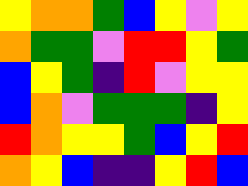[["yellow", "orange", "orange", "green", "blue", "yellow", "violet", "yellow"], ["orange", "green", "green", "violet", "red", "red", "yellow", "green"], ["blue", "yellow", "green", "indigo", "red", "violet", "yellow", "yellow"], ["blue", "orange", "violet", "green", "green", "green", "indigo", "yellow"], ["red", "orange", "yellow", "yellow", "green", "blue", "yellow", "red"], ["orange", "yellow", "blue", "indigo", "indigo", "yellow", "red", "blue"]]